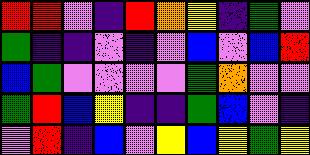[["red", "red", "violet", "indigo", "red", "orange", "yellow", "indigo", "green", "violet"], ["green", "indigo", "indigo", "violet", "indigo", "violet", "blue", "violet", "blue", "red"], ["blue", "green", "violet", "violet", "violet", "violet", "green", "orange", "violet", "violet"], ["green", "red", "blue", "yellow", "indigo", "indigo", "green", "blue", "violet", "indigo"], ["violet", "red", "indigo", "blue", "violet", "yellow", "blue", "yellow", "green", "yellow"]]